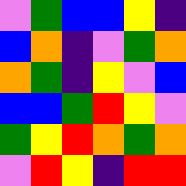[["violet", "green", "blue", "blue", "yellow", "indigo"], ["blue", "orange", "indigo", "violet", "green", "orange"], ["orange", "green", "indigo", "yellow", "violet", "blue"], ["blue", "blue", "green", "red", "yellow", "violet"], ["green", "yellow", "red", "orange", "green", "orange"], ["violet", "red", "yellow", "indigo", "red", "red"]]